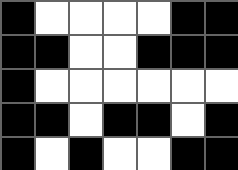[["black", "white", "white", "white", "white", "black", "black"], ["black", "black", "white", "white", "black", "black", "black"], ["black", "white", "white", "white", "white", "white", "white"], ["black", "black", "white", "black", "black", "white", "black"], ["black", "white", "black", "white", "white", "black", "black"]]